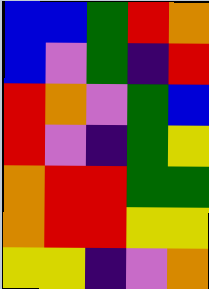[["blue", "blue", "green", "red", "orange"], ["blue", "violet", "green", "indigo", "red"], ["red", "orange", "violet", "green", "blue"], ["red", "violet", "indigo", "green", "yellow"], ["orange", "red", "red", "green", "green"], ["orange", "red", "red", "yellow", "yellow"], ["yellow", "yellow", "indigo", "violet", "orange"]]